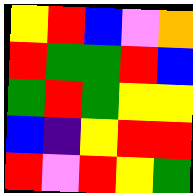[["yellow", "red", "blue", "violet", "orange"], ["red", "green", "green", "red", "blue"], ["green", "red", "green", "yellow", "yellow"], ["blue", "indigo", "yellow", "red", "red"], ["red", "violet", "red", "yellow", "green"]]